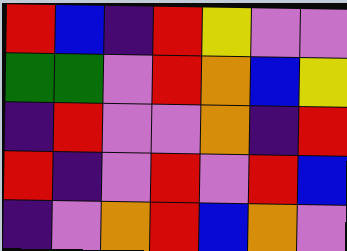[["red", "blue", "indigo", "red", "yellow", "violet", "violet"], ["green", "green", "violet", "red", "orange", "blue", "yellow"], ["indigo", "red", "violet", "violet", "orange", "indigo", "red"], ["red", "indigo", "violet", "red", "violet", "red", "blue"], ["indigo", "violet", "orange", "red", "blue", "orange", "violet"]]